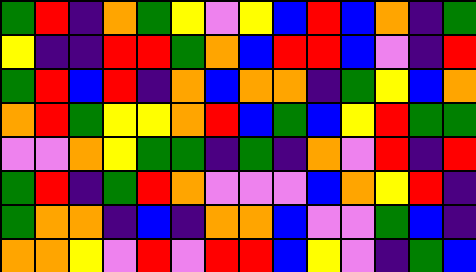[["green", "red", "indigo", "orange", "green", "yellow", "violet", "yellow", "blue", "red", "blue", "orange", "indigo", "green"], ["yellow", "indigo", "indigo", "red", "red", "green", "orange", "blue", "red", "red", "blue", "violet", "indigo", "red"], ["green", "red", "blue", "red", "indigo", "orange", "blue", "orange", "orange", "indigo", "green", "yellow", "blue", "orange"], ["orange", "red", "green", "yellow", "yellow", "orange", "red", "blue", "green", "blue", "yellow", "red", "green", "green"], ["violet", "violet", "orange", "yellow", "green", "green", "indigo", "green", "indigo", "orange", "violet", "red", "indigo", "red"], ["green", "red", "indigo", "green", "red", "orange", "violet", "violet", "violet", "blue", "orange", "yellow", "red", "indigo"], ["green", "orange", "orange", "indigo", "blue", "indigo", "orange", "orange", "blue", "violet", "violet", "green", "blue", "indigo"], ["orange", "orange", "yellow", "violet", "red", "violet", "red", "red", "blue", "yellow", "violet", "indigo", "green", "blue"]]